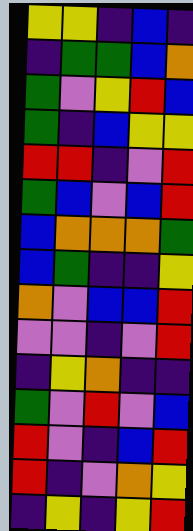[["yellow", "yellow", "indigo", "blue", "indigo"], ["indigo", "green", "green", "blue", "orange"], ["green", "violet", "yellow", "red", "blue"], ["green", "indigo", "blue", "yellow", "yellow"], ["red", "red", "indigo", "violet", "red"], ["green", "blue", "violet", "blue", "red"], ["blue", "orange", "orange", "orange", "green"], ["blue", "green", "indigo", "indigo", "yellow"], ["orange", "violet", "blue", "blue", "red"], ["violet", "violet", "indigo", "violet", "red"], ["indigo", "yellow", "orange", "indigo", "indigo"], ["green", "violet", "red", "violet", "blue"], ["red", "violet", "indigo", "blue", "red"], ["red", "indigo", "violet", "orange", "yellow"], ["indigo", "yellow", "indigo", "yellow", "red"]]